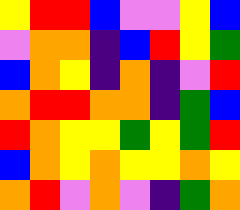[["yellow", "red", "red", "blue", "violet", "violet", "yellow", "blue"], ["violet", "orange", "orange", "indigo", "blue", "red", "yellow", "green"], ["blue", "orange", "yellow", "indigo", "orange", "indigo", "violet", "red"], ["orange", "red", "red", "orange", "orange", "indigo", "green", "blue"], ["red", "orange", "yellow", "yellow", "green", "yellow", "green", "red"], ["blue", "orange", "yellow", "orange", "yellow", "yellow", "orange", "yellow"], ["orange", "red", "violet", "orange", "violet", "indigo", "green", "orange"]]